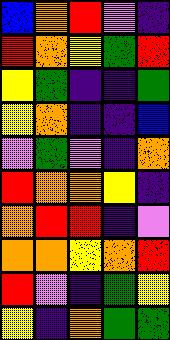[["blue", "orange", "red", "violet", "indigo"], ["red", "orange", "yellow", "green", "red"], ["yellow", "green", "indigo", "indigo", "green"], ["yellow", "orange", "indigo", "indigo", "blue"], ["violet", "green", "violet", "indigo", "orange"], ["red", "orange", "orange", "yellow", "indigo"], ["orange", "red", "red", "indigo", "violet"], ["orange", "orange", "yellow", "orange", "red"], ["red", "violet", "indigo", "green", "yellow"], ["yellow", "indigo", "orange", "green", "green"]]